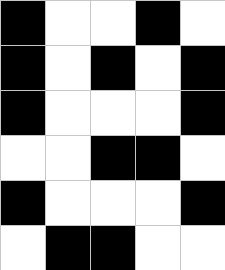[["black", "white", "white", "black", "white"], ["black", "white", "black", "white", "black"], ["black", "white", "white", "white", "black"], ["white", "white", "black", "black", "white"], ["black", "white", "white", "white", "black"], ["white", "black", "black", "white", "white"]]